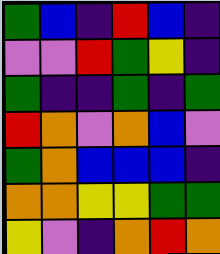[["green", "blue", "indigo", "red", "blue", "indigo"], ["violet", "violet", "red", "green", "yellow", "indigo"], ["green", "indigo", "indigo", "green", "indigo", "green"], ["red", "orange", "violet", "orange", "blue", "violet"], ["green", "orange", "blue", "blue", "blue", "indigo"], ["orange", "orange", "yellow", "yellow", "green", "green"], ["yellow", "violet", "indigo", "orange", "red", "orange"]]